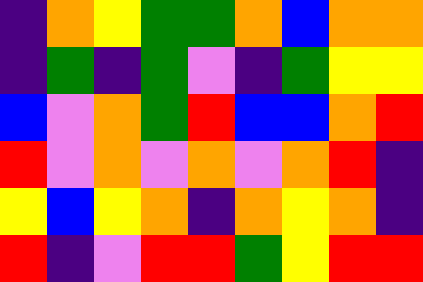[["indigo", "orange", "yellow", "green", "green", "orange", "blue", "orange", "orange"], ["indigo", "green", "indigo", "green", "violet", "indigo", "green", "yellow", "yellow"], ["blue", "violet", "orange", "green", "red", "blue", "blue", "orange", "red"], ["red", "violet", "orange", "violet", "orange", "violet", "orange", "red", "indigo"], ["yellow", "blue", "yellow", "orange", "indigo", "orange", "yellow", "orange", "indigo"], ["red", "indigo", "violet", "red", "red", "green", "yellow", "red", "red"]]